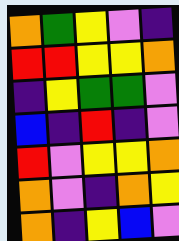[["orange", "green", "yellow", "violet", "indigo"], ["red", "red", "yellow", "yellow", "orange"], ["indigo", "yellow", "green", "green", "violet"], ["blue", "indigo", "red", "indigo", "violet"], ["red", "violet", "yellow", "yellow", "orange"], ["orange", "violet", "indigo", "orange", "yellow"], ["orange", "indigo", "yellow", "blue", "violet"]]